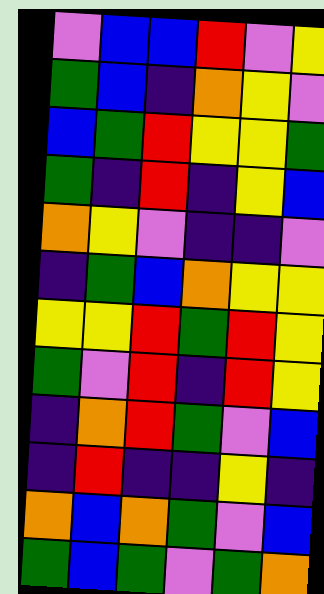[["violet", "blue", "blue", "red", "violet", "yellow"], ["green", "blue", "indigo", "orange", "yellow", "violet"], ["blue", "green", "red", "yellow", "yellow", "green"], ["green", "indigo", "red", "indigo", "yellow", "blue"], ["orange", "yellow", "violet", "indigo", "indigo", "violet"], ["indigo", "green", "blue", "orange", "yellow", "yellow"], ["yellow", "yellow", "red", "green", "red", "yellow"], ["green", "violet", "red", "indigo", "red", "yellow"], ["indigo", "orange", "red", "green", "violet", "blue"], ["indigo", "red", "indigo", "indigo", "yellow", "indigo"], ["orange", "blue", "orange", "green", "violet", "blue"], ["green", "blue", "green", "violet", "green", "orange"]]